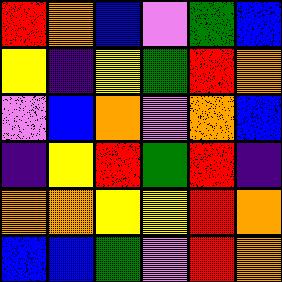[["red", "orange", "blue", "violet", "green", "blue"], ["yellow", "indigo", "yellow", "green", "red", "orange"], ["violet", "blue", "orange", "violet", "orange", "blue"], ["indigo", "yellow", "red", "green", "red", "indigo"], ["orange", "orange", "yellow", "yellow", "red", "orange"], ["blue", "blue", "green", "violet", "red", "orange"]]